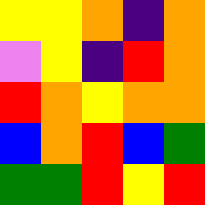[["yellow", "yellow", "orange", "indigo", "orange"], ["violet", "yellow", "indigo", "red", "orange"], ["red", "orange", "yellow", "orange", "orange"], ["blue", "orange", "red", "blue", "green"], ["green", "green", "red", "yellow", "red"]]